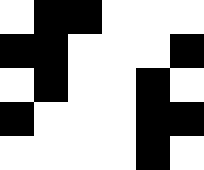[["white", "black", "black", "white", "white", "white"], ["black", "black", "white", "white", "white", "black"], ["white", "black", "white", "white", "black", "white"], ["black", "white", "white", "white", "black", "black"], ["white", "white", "white", "white", "black", "white"]]